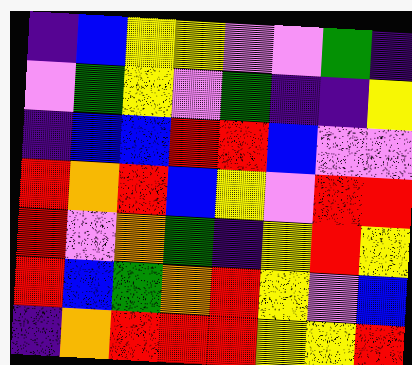[["indigo", "blue", "yellow", "yellow", "violet", "violet", "green", "indigo"], ["violet", "green", "yellow", "violet", "green", "indigo", "indigo", "yellow"], ["indigo", "blue", "blue", "red", "red", "blue", "violet", "violet"], ["red", "orange", "red", "blue", "yellow", "violet", "red", "red"], ["red", "violet", "orange", "green", "indigo", "yellow", "red", "yellow"], ["red", "blue", "green", "orange", "red", "yellow", "violet", "blue"], ["indigo", "orange", "red", "red", "red", "yellow", "yellow", "red"]]